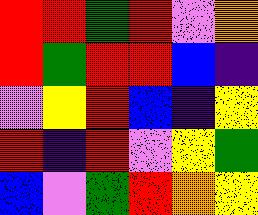[["red", "red", "green", "red", "violet", "orange"], ["red", "green", "red", "red", "blue", "indigo"], ["violet", "yellow", "red", "blue", "indigo", "yellow"], ["red", "indigo", "red", "violet", "yellow", "green"], ["blue", "violet", "green", "red", "orange", "yellow"]]